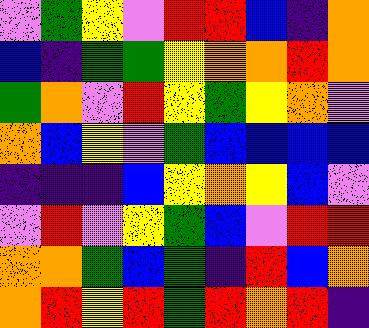[["violet", "green", "yellow", "violet", "red", "red", "blue", "indigo", "orange"], ["blue", "indigo", "green", "green", "yellow", "orange", "orange", "red", "orange"], ["green", "orange", "violet", "red", "yellow", "green", "yellow", "orange", "violet"], ["orange", "blue", "yellow", "violet", "green", "blue", "blue", "blue", "blue"], ["indigo", "indigo", "indigo", "blue", "yellow", "orange", "yellow", "blue", "violet"], ["violet", "red", "violet", "yellow", "green", "blue", "violet", "red", "red"], ["orange", "orange", "green", "blue", "green", "indigo", "red", "blue", "orange"], ["orange", "red", "yellow", "red", "green", "red", "orange", "red", "indigo"]]